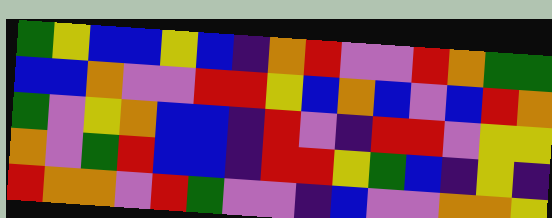[["green", "yellow", "blue", "blue", "yellow", "blue", "indigo", "orange", "red", "violet", "violet", "red", "orange", "green", "green"], ["blue", "blue", "orange", "violet", "violet", "red", "red", "yellow", "blue", "orange", "blue", "violet", "blue", "red", "orange"], ["green", "violet", "yellow", "orange", "blue", "blue", "indigo", "red", "violet", "indigo", "red", "red", "violet", "yellow", "yellow"], ["orange", "violet", "green", "red", "blue", "blue", "indigo", "red", "red", "yellow", "green", "blue", "indigo", "yellow", "indigo"], ["red", "orange", "orange", "violet", "red", "green", "violet", "violet", "indigo", "blue", "violet", "violet", "orange", "orange", "yellow"]]